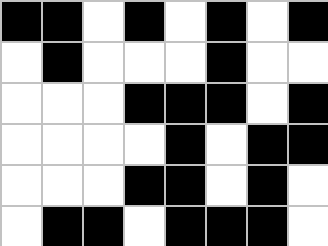[["black", "black", "white", "black", "white", "black", "white", "black"], ["white", "black", "white", "white", "white", "black", "white", "white"], ["white", "white", "white", "black", "black", "black", "white", "black"], ["white", "white", "white", "white", "black", "white", "black", "black"], ["white", "white", "white", "black", "black", "white", "black", "white"], ["white", "black", "black", "white", "black", "black", "black", "white"]]